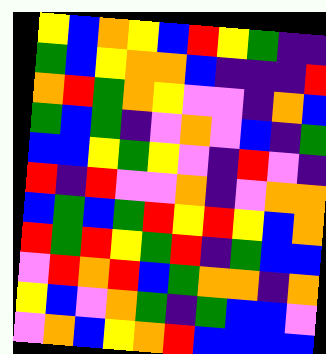[["yellow", "blue", "orange", "yellow", "blue", "red", "yellow", "green", "indigo", "indigo"], ["green", "blue", "yellow", "orange", "orange", "blue", "indigo", "indigo", "indigo", "red"], ["orange", "red", "green", "orange", "yellow", "violet", "violet", "indigo", "orange", "blue"], ["green", "blue", "green", "indigo", "violet", "orange", "violet", "blue", "indigo", "green"], ["blue", "blue", "yellow", "green", "yellow", "violet", "indigo", "red", "violet", "indigo"], ["red", "indigo", "red", "violet", "violet", "orange", "indigo", "violet", "orange", "orange"], ["blue", "green", "blue", "green", "red", "yellow", "red", "yellow", "blue", "orange"], ["red", "green", "red", "yellow", "green", "red", "indigo", "green", "blue", "blue"], ["violet", "red", "orange", "red", "blue", "green", "orange", "orange", "indigo", "orange"], ["yellow", "blue", "violet", "orange", "green", "indigo", "green", "blue", "blue", "violet"], ["violet", "orange", "blue", "yellow", "orange", "red", "blue", "blue", "blue", "blue"]]